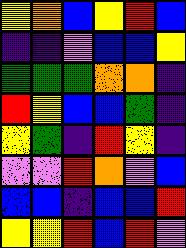[["yellow", "orange", "blue", "yellow", "red", "blue"], ["indigo", "indigo", "violet", "blue", "blue", "yellow"], ["green", "green", "green", "orange", "orange", "indigo"], ["red", "yellow", "blue", "blue", "green", "indigo"], ["yellow", "green", "indigo", "red", "yellow", "indigo"], ["violet", "violet", "red", "orange", "violet", "blue"], ["blue", "blue", "indigo", "blue", "blue", "red"], ["yellow", "yellow", "red", "blue", "red", "violet"]]